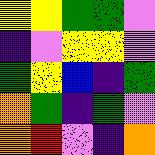[["yellow", "yellow", "green", "green", "violet"], ["indigo", "violet", "yellow", "yellow", "violet"], ["green", "yellow", "blue", "indigo", "green"], ["orange", "green", "indigo", "green", "violet"], ["orange", "red", "violet", "indigo", "orange"]]